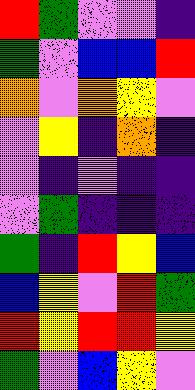[["red", "green", "violet", "violet", "indigo"], ["green", "violet", "blue", "blue", "red"], ["orange", "violet", "orange", "yellow", "violet"], ["violet", "yellow", "indigo", "orange", "indigo"], ["violet", "indigo", "violet", "indigo", "indigo"], ["violet", "green", "indigo", "indigo", "indigo"], ["green", "indigo", "red", "yellow", "blue"], ["blue", "yellow", "violet", "red", "green"], ["red", "yellow", "red", "red", "yellow"], ["green", "violet", "blue", "yellow", "violet"]]